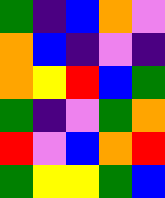[["green", "indigo", "blue", "orange", "violet"], ["orange", "blue", "indigo", "violet", "indigo"], ["orange", "yellow", "red", "blue", "green"], ["green", "indigo", "violet", "green", "orange"], ["red", "violet", "blue", "orange", "red"], ["green", "yellow", "yellow", "green", "blue"]]